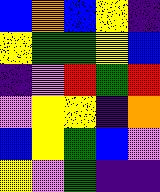[["blue", "orange", "blue", "yellow", "indigo"], ["yellow", "green", "green", "yellow", "blue"], ["indigo", "violet", "red", "green", "red"], ["violet", "yellow", "yellow", "indigo", "orange"], ["blue", "yellow", "green", "blue", "violet"], ["yellow", "violet", "green", "indigo", "indigo"]]